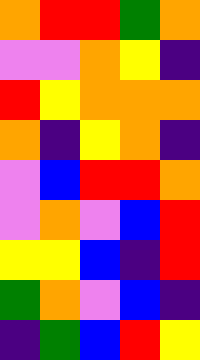[["orange", "red", "red", "green", "orange"], ["violet", "violet", "orange", "yellow", "indigo"], ["red", "yellow", "orange", "orange", "orange"], ["orange", "indigo", "yellow", "orange", "indigo"], ["violet", "blue", "red", "red", "orange"], ["violet", "orange", "violet", "blue", "red"], ["yellow", "yellow", "blue", "indigo", "red"], ["green", "orange", "violet", "blue", "indigo"], ["indigo", "green", "blue", "red", "yellow"]]